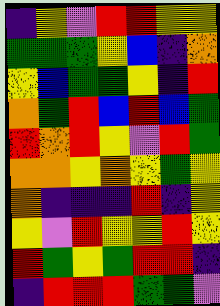[["indigo", "yellow", "violet", "red", "red", "yellow", "yellow"], ["green", "green", "green", "yellow", "blue", "indigo", "orange"], ["yellow", "blue", "green", "green", "yellow", "indigo", "red"], ["orange", "green", "red", "blue", "red", "blue", "green"], ["red", "orange", "red", "yellow", "violet", "red", "green"], ["orange", "orange", "yellow", "orange", "yellow", "green", "yellow"], ["orange", "indigo", "indigo", "indigo", "red", "indigo", "yellow"], ["yellow", "violet", "red", "yellow", "yellow", "red", "yellow"], ["red", "green", "yellow", "green", "red", "red", "indigo"], ["indigo", "red", "red", "red", "green", "green", "violet"]]